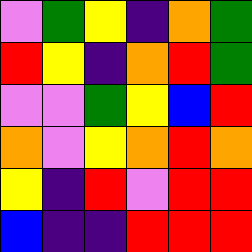[["violet", "green", "yellow", "indigo", "orange", "green"], ["red", "yellow", "indigo", "orange", "red", "green"], ["violet", "violet", "green", "yellow", "blue", "red"], ["orange", "violet", "yellow", "orange", "red", "orange"], ["yellow", "indigo", "red", "violet", "red", "red"], ["blue", "indigo", "indigo", "red", "red", "red"]]